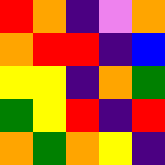[["red", "orange", "indigo", "violet", "orange"], ["orange", "red", "red", "indigo", "blue"], ["yellow", "yellow", "indigo", "orange", "green"], ["green", "yellow", "red", "indigo", "red"], ["orange", "green", "orange", "yellow", "indigo"]]